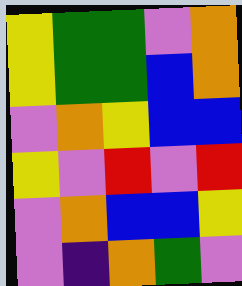[["yellow", "green", "green", "violet", "orange"], ["yellow", "green", "green", "blue", "orange"], ["violet", "orange", "yellow", "blue", "blue"], ["yellow", "violet", "red", "violet", "red"], ["violet", "orange", "blue", "blue", "yellow"], ["violet", "indigo", "orange", "green", "violet"]]